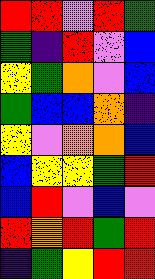[["red", "red", "violet", "red", "green"], ["green", "indigo", "red", "violet", "blue"], ["yellow", "green", "orange", "violet", "blue"], ["green", "blue", "blue", "orange", "indigo"], ["yellow", "violet", "orange", "orange", "blue"], ["blue", "yellow", "yellow", "green", "red"], ["blue", "red", "violet", "blue", "violet"], ["red", "orange", "red", "green", "red"], ["indigo", "green", "yellow", "red", "red"]]